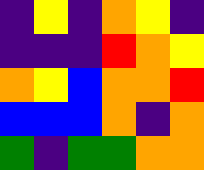[["indigo", "yellow", "indigo", "orange", "yellow", "indigo"], ["indigo", "indigo", "indigo", "red", "orange", "yellow"], ["orange", "yellow", "blue", "orange", "orange", "red"], ["blue", "blue", "blue", "orange", "indigo", "orange"], ["green", "indigo", "green", "green", "orange", "orange"]]